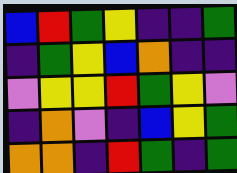[["blue", "red", "green", "yellow", "indigo", "indigo", "green"], ["indigo", "green", "yellow", "blue", "orange", "indigo", "indigo"], ["violet", "yellow", "yellow", "red", "green", "yellow", "violet"], ["indigo", "orange", "violet", "indigo", "blue", "yellow", "green"], ["orange", "orange", "indigo", "red", "green", "indigo", "green"]]